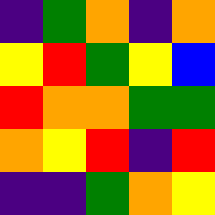[["indigo", "green", "orange", "indigo", "orange"], ["yellow", "red", "green", "yellow", "blue"], ["red", "orange", "orange", "green", "green"], ["orange", "yellow", "red", "indigo", "red"], ["indigo", "indigo", "green", "orange", "yellow"]]